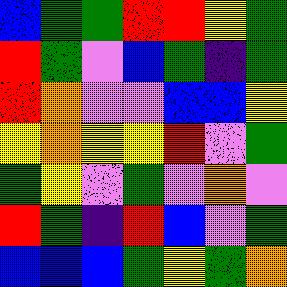[["blue", "green", "green", "red", "red", "yellow", "green"], ["red", "green", "violet", "blue", "green", "indigo", "green"], ["red", "orange", "violet", "violet", "blue", "blue", "yellow"], ["yellow", "orange", "yellow", "yellow", "red", "violet", "green"], ["green", "yellow", "violet", "green", "violet", "orange", "violet"], ["red", "green", "indigo", "red", "blue", "violet", "green"], ["blue", "blue", "blue", "green", "yellow", "green", "orange"]]